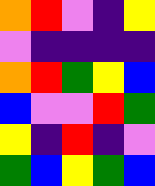[["orange", "red", "violet", "indigo", "yellow"], ["violet", "indigo", "indigo", "indigo", "indigo"], ["orange", "red", "green", "yellow", "blue"], ["blue", "violet", "violet", "red", "green"], ["yellow", "indigo", "red", "indigo", "violet"], ["green", "blue", "yellow", "green", "blue"]]